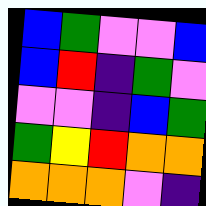[["blue", "green", "violet", "violet", "blue"], ["blue", "red", "indigo", "green", "violet"], ["violet", "violet", "indigo", "blue", "green"], ["green", "yellow", "red", "orange", "orange"], ["orange", "orange", "orange", "violet", "indigo"]]